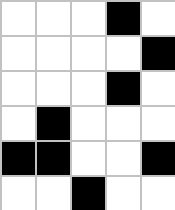[["white", "white", "white", "black", "white"], ["white", "white", "white", "white", "black"], ["white", "white", "white", "black", "white"], ["white", "black", "white", "white", "white"], ["black", "black", "white", "white", "black"], ["white", "white", "black", "white", "white"]]